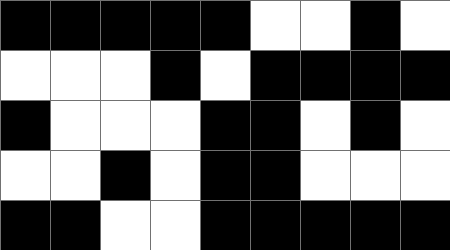[["black", "black", "black", "black", "black", "white", "white", "black", "white"], ["white", "white", "white", "black", "white", "black", "black", "black", "black"], ["black", "white", "white", "white", "black", "black", "white", "black", "white"], ["white", "white", "black", "white", "black", "black", "white", "white", "white"], ["black", "black", "white", "white", "black", "black", "black", "black", "black"]]